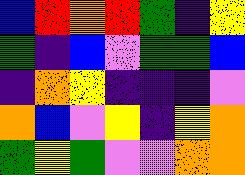[["blue", "red", "orange", "red", "green", "indigo", "yellow"], ["green", "indigo", "blue", "violet", "green", "green", "blue"], ["indigo", "orange", "yellow", "indigo", "indigo", "indigo", "violet"], ["orange", "blue", "violet", "yellow", "indigo", "yellow", "orange"], ["green", "yellow", "green", "violet", "violet", "orange", "orange"]]